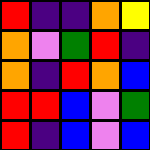[["red", "indigo", "indigo", "orange", "yellow"], ["orange", "violet", "green", "red", "indigo"], ["orange", "indigo", "red", "orange", "blue"], ["red", "red", "blue", "violet", "green"], ["red", "indigo", "blue", "violet", "blue"]]